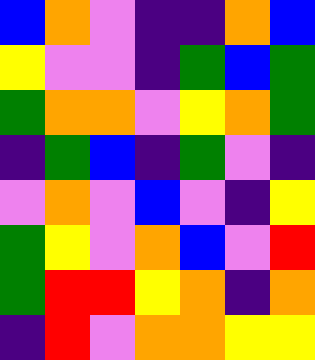[["blue", "orange", "violet", "indigo", "indigo", "orange", "blue"], ["yellow", "violet", "violet", "indigo", "green", "blue", "green"], ["green", "orange", "orange", "violet", "yellow", "orange", "green"], ["indigo", "green", "blue", "indigo", "green", "violet", "indigo"], ["violet", "orange", "violet", "blue", "violet", "indigo", "yellow"], ["green", "yellow", "violet", "orange", "blue", "violet", "red"], ["green", "red", "red", "yellow", "orange", "indigo", "orange"], ["indigo", "red", "violet", "orange", "orange", "yellow", "yellow"]]